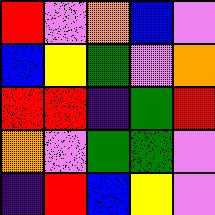[["red", "violet", "orange", "blue", "violet"], ["blue", "yellow", "green", "violet", "orange"], ["red", "red", "indigo", "green", "red"], ["orange", "violet", "green", "green", "violet"], ["indigo", "red", "blue", "yellow", "violet"]]